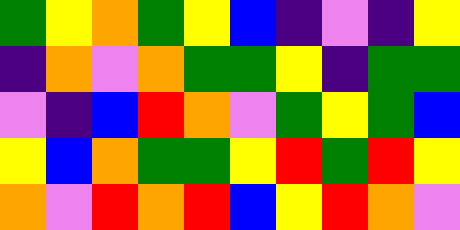[["green", "yellow", "orange", "green", "yellow", "blue", "indigo", "violet", "indigo", "yellow"], ["indigo", "orange", "violet", "orange", "green", "green", "yellow", "indigo", "green", "green"], ["violet", "indigo", "blue", "red", "orange", "violet", "green", "yellow", "green", "blue"], ["yellow", "blue", "orange", "green", "green", "yellow", "red", "green", "red", "yellow"], ["orange", "violet", "red", "orange", "red", "blue", "yellow", "red", "orange", "violet"]]